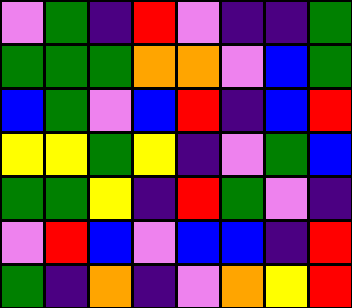[["violet", "green", "indigo", "red", "violet", "indigo", "indigo", "green"], ["green", "green", "green", "orange", "orange", "violet", "blue", "green"], ["blue", "green", "violet", "blue", "red", "indigo", "blue", "red"], ["yellow", "yellow", "green", "yellow", "indigo", "violet", "green", "blue"], ["green", "green", "yellow", "indigo", "red", "green", "violet", "indigo"], ["violet", "red", "blue", "violet", "blue", "blue", "indigo", "red"], ["green", "indigo", "orange", "indigo", "violet", "orange", "yellow", "red"]]